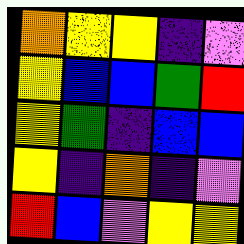[["orange", "yellow", "yellow", "indigo", "violet"], ["yellow", "blue", "blue", "green", "red"], ["yellow", "green", "indigo", "blue", "blue"], ["yellow", "indigo", "orange", "indigo", "violet"], ["red", "blue", "violet", "yellow", "yellow"]]